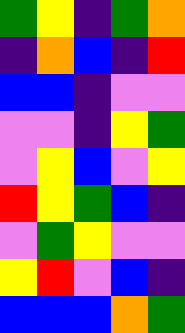[["green", "yellow", "indigo", "green", "orange"], ["indigo", "orange", "blue", "indigo", "red"], ["blue", "blue", "indigo", "violet", "violet"], ["violet", "violet", "indigo", "yellow", "green"], ["violet", "yellow", "blue", "violet", "yellow"], ["red", "yellow", "green", "blue", "indigo"], ["violet", "green", "yellow", "violet", "violet"], ["yellow", "red", "violet", "blue", "indigo"], ["blue", "blue", "blue", "orange", "green"]]